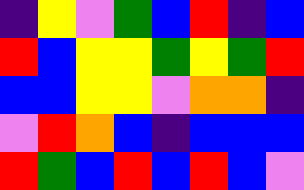[["indigo", "yellow", "violet", "green", "blue", "red", "indigo", "blue"], ["red", "blue", "yellow", "yellow", "green", "yellow", "green", "red"], ["blue", "blue", "yellow", "yellow", "violet", "orange", "orange", "indigo"], ["violet", "red", "orange", "blue", "indigo", "blue", "blue", "blue"], ["red", "green", "blue", "red", "blue", "red", "blue", "violet"]]